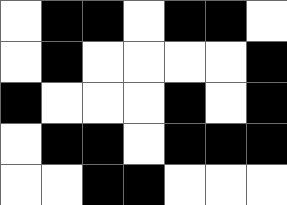[["white", "black", "black", "white", "black", "black", "white"], ["white", "black", "white", "white", "white", "white", "black"], ["black", "white", "white", "white", "black", "white", "black"], ["white", "black", "black", "white", "black", "black", "black"], ["white", "white", "black", "black", "white", "white", "white"]]